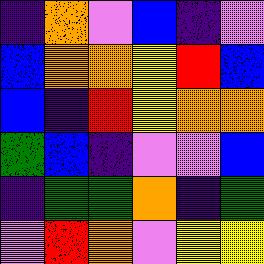[["indigo", "orange", "violet", "blue", "indigo", "violet"], ["blue", "orange", "orange", "yellow", "red", "blue"], ["blue", "indigo", "red", "yellow", "orange", "orange"], ["green", "blue", "indigo", "violet", "violet", "blue"], ["indigo", "green", "green", "orange", "indigo", "green"], ["violet", "red", "orange", "violet", "yellow", "yellow"]]